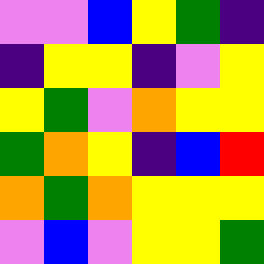[["violet", "violet", "blue", "yellow", "green", "indigo"], ["indigo", "yellow", "yellow", "indigo", "violet", "yellow"], ["yellow", "green", "violet", "orange", "yellow", "yellow"], ["green", "orange", "yellow", "indigo", "blue", "red"], ["orange", "green", "orange", "yellow", "yellow", "yellow"], ["violet", "blue", "violet", "yellow", "yellow", "green"]]